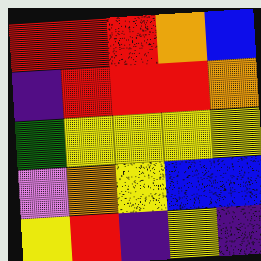[["red", "red", "red", "orange", "blue"], ["indigo", "red", "red", "red", "orange"], ["green", "yellow", "yellow", "yellow", "yellow"], ["violet", "orange", "yellow", "blue", "blue"], ["yellow", "red", "indigo", "yellow", "indigo"]]